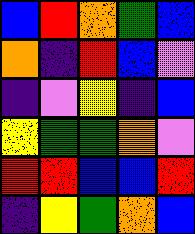[["blue", "red", "orange", "green", "blue"], ["orange", "indigo", "red", "blue", "violet"], ["indigo", "violet", "yellow", "indigo", "blue"], ["yellow", "green", "green", "orange", "violet"], ["red", "red", "blue", "blue", "red"], ["indigo", "yellow", "green", "orange", "blue"]]